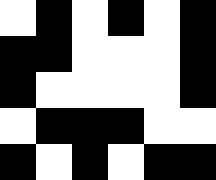[["white", "black", "white", "black", "white", "black"], ["black", "black", "white", "white", "white", "black"], ["black", "white", "white", "white", "white", "black"], ["white", "black", "black", "black", "white", "white"], ["black", "white", "black", "white", "black", "black"]]